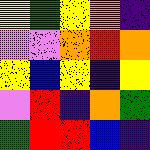[["yellow", "green", "yellow", "orange", "indigo"], ["violet", "violet", "orange", "red", "orange"], ["yellow", "blue", "yellow", "indigo", "yellow"], ["violet", "red", "indigo", "orange", "green"], ["green", "red", "red", "blue", "indigo"]]